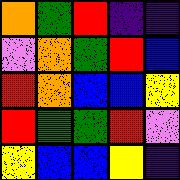[["orange", "green", "red", "indigo", "indigo"], ["violet", "orange", "green", "red", "blue"], ["red", "orange", "blue", "blue", "yellow"], ["red", "green", "green", "red", "violet"], ["yellow", "blue", "blue", "yellow", "indigo"]]